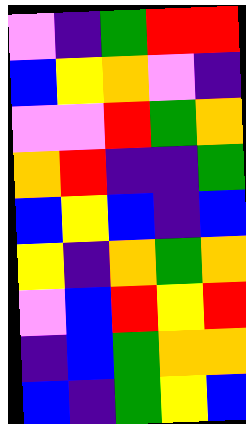[["violet", "indigo", "green", "red", "red"], ["blue", "yellow", "orange", "violet", "indigo"], ["violet", "violet", "red", "green", "orange"], ["orange", "red", "indigo", "indigo", "green"], ["blue", "yellow", "blue", "indigo", "blue"], ["yellow", "indigo", "orange", "green", "orange"], ["violet", "blue", "red", "yellow", "red"], ["indigo", "blue", "green", "orange", "orange"], ["blue", "indigo", "green", "yellow", "blue"]]